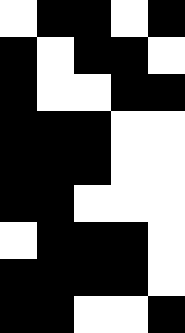[["white", "black", "black", "white", "black"], ["black", "white", "black", "black", "white"], ["black", "white", "white", "black", "black"], ["black", "black", "black", "white", "white"], ["black", "black", "black", "white", "white"], ["black", "black", "white", "white", "white"], ["white", "black", "black", "black", "white"], ["black", "black", "black", "black", "white"], ["black", "black", "white", "white", "black"]]